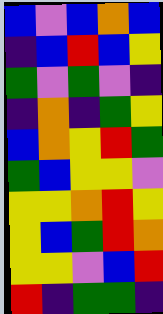[["blue", "violet", "blue", "orange", "blue"], ["indigo", "blue", "red", "blue", "yellow"], ["green", "violet", "green", "violet", "indigo"], ["indigo", "orange", "indigo", "green", "yellow"], ["blue", "orange", "yellow", "red", "green"], ["green", "blue", "yellow", "yellow", "violet"], ["yellow", "yellow", "orange", "red", "yellow"], ["yellow", "blue", "green", "red", "orange"], ["yellow", "yellow", "violet", "blue", "red"], ["red", "indigo", "green", "green", "indigo"]]